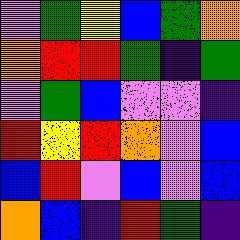[["violet", "green", "yellow", "blue", "green", "orange"], ["orange", "red", "red", "green", "indigo", "green"], ["violet", "green", "blue", "violet", "violet", "indigo"], ["red", "yellow", "red", "orange", "violet", "blue"], ["blue", "red", "violet", "blue", "violet", "blue"], ["orange", "blue", "indigo", "red", "green", "indigo"]]